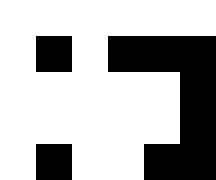[["white", "white", "white", "white", "white", "white"], ["white", "black", "white", "black", "black", "black"], ["white", "white", "white", "white", "white", "black"], ["white", "white", "white", "white", "white", "black"], ["white", "black", "white", "white", "black", "black"]]